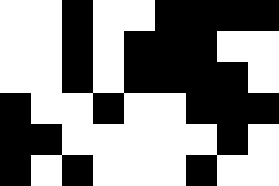[["white", "white", "black", "white", "white", "black", "black", "black", "black"], ["white", "white", "black", "white", "black", "black", "black", "white", "white"], ["white", "white", "black", "white", "black", "black", "black", "black", "white"], ["black", "white", "white", "black", "white", "white", "black", "black", "black"], ["black", "black", "white", "white", "white", "white", "white", "black", "white"], ["black", "white", "black", "white", "white", "white", "black", "white", "white"]]